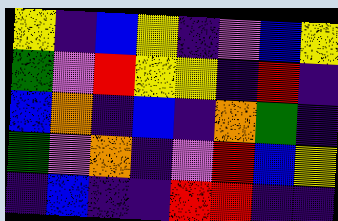[["yellow", "indigo", "blue", "yellow", "indigo", "violet", "blue", "yellow"], ["green", "violet", "red", "yellow", "yellow", "indigo", "red", "indigo"], ["blue", "orange", "indigo", "blue", "indigo", "orange", "green", "indigo"], ["green", "violet", "orange", "indigo", "violet", "red", "blue", "yellow"], ["indigo", "blue", "indigo", "indigo", "red", "red", "indigo", "indigo"]]